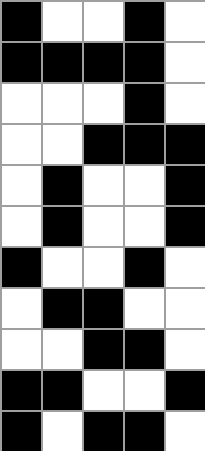[["black", "white", "white", "black", "white"], ["black", "black", "black", "black", "white"], ["white", "white", "white", "black", "white"], ["white", "white", "black", "black", "black"], ["white", "black", "white", "white", "black"], ["white", "black", "white", "white", "black"], ["black", "white", "white", "black", "white"], ["white", "black", "black", "white", "white"], ["white", "white", "black", "black", "white"], ["black", "black", "white", "white", "black"], ["black", "white", "black", "black", "white"]]